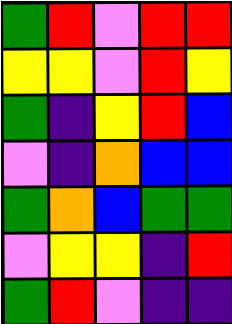[["green", "red", "violet", "red", "red"], ["yellow", "yellow", "violet", "red", "yellow"], ["green", "indigo", "yellow", "red", "blue"], ["violet", "indigo", "orange", "blue", "blue"], ["green", "orange", "blue", "green", "green"], ["violet", "yellow", "yellow", "indigo", "red"], ["green", "red", "violet", "indigo", "indigo"]]